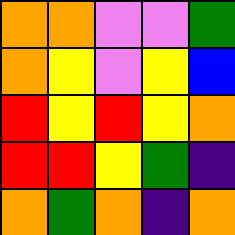[["orange", "orange", "violet", "violet", "green"], ["orange", "yellow", "violet", "yellow", "blue"], ["red", "yellow", "red", "yellow", "orange"], ["red", "red", "yellow", "green", "indigo"], ["orange", "green", "orange", "indigo", "orange"]]